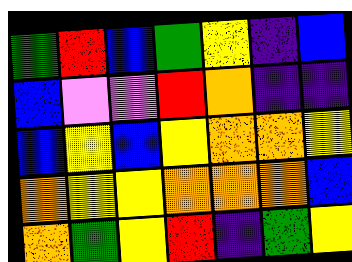[["green", "red", "blue", "green", "yellow", "indigo", "blue"], ["blue", "violet", "violet", "red", "orange", "indigo", "indigo"], ["blue", "yellow", "blue", "yellow", "orange", "orange", "yellow"], ["orange", "yellow", "yellow", "orange", "orange", "orange", "blue"], ["orange", "green", "yellow", "red", "indigo", "green", "yellow"]]